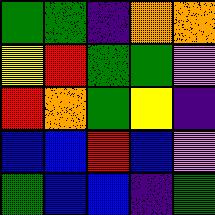[["green", "green", "indigo", "orange", "orange"], ["yellow", "red", "green", "green", "violet"], ["red", "orange", "green", "yellow", "indigo"], ["blue", "blue", "red", "blue", "violet"], ["green", "blue", "blue", "indigo", "green"]]